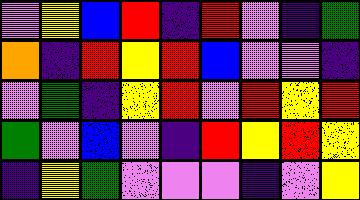[["violet", "yellow", "blue", "red", "indigo", "red", "violet", "indigo", "green"], ["orange", "indigo", "red", "yellow", "red", "blue", "violet", "violet", "indigo"], ["violet", "green", "indigo", "yellow", "red", "violet", "red", "yellow", "red"], ["green", "violet", "blue", "violet", "indigo", "red", "yellow", "red", "yellow"], ["indigo", "yellow", "green", "violet", "violet", "violet", "indigo", "violet", "yellow"]]